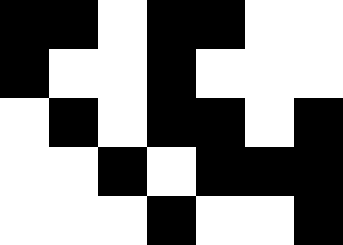[["black", "black", "white", "black", "black", "white", "white"], ["black", "white", "white", "black", "white", "white", "white"], ["white", "black", "white", "black", "black", "white", "black"], ["white", "white", "black", "white", "black", "black", "black"], ["white", "white", "white", "black", "white", "white", "black"]]